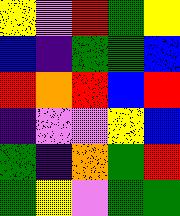[["yellow", "violet", "red", "green", "yellow"], ["blue", "indigo", "green", "green", "blue"], ["red", "orange", "red", "blue", "red"], ["indigo", "violet", "violet", "yellow", "blue"], ["green", "indigo", "orange", "green", "red"], ["green", "yellow", "violet", "green", "green"]]